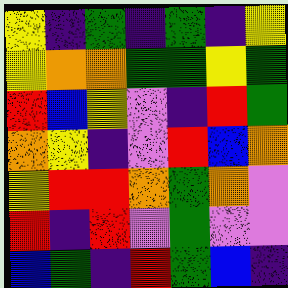[["yellow", "indigo", "green", "indigo", "green", "indigo", "yellow"], ["yellow", "orange", "orange", "green", "green", "yellow", "green"], ["red", "blue", "yellow", "violet", "indigo", "red", "green"], ["orange", "yellow", "indigo", "violet", "red", "blue", "orange"], ["yellow", "red", "red", "orange", "green", "orange", "violet"], ["red", "indigo", "red", "violet", "green", "violet", "violet"], ["blue", "green", "indigo", "red", "green", "blue", "indigo"]]